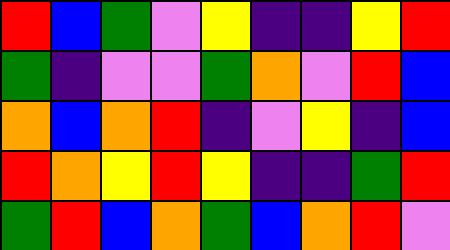[["red", "blue", "green", "violet", "yellow", "indigo", "indigo", "yellow", "red"], ["green", "indigo", "violet", "violet", "green", "orange", "violet", "red", "blue"], ["orange", "blue", "orange", "red", "indigo", "violet", "yellow", "indigo", "blue"], ["red", "orange", "yellow", "red", "yellow", "indigo", "indigo", "green", "red"], ["green", "red", "blue", "orange", "green", "blue", "orange", "red", "violet"]]